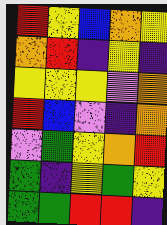[["red", "yellow", "blue", "orange", "yellow"], ["orange", "red", "indigo", "yellow", "indigo"], ["yellow", "yellow", "yellow", "violet", "orange"], ["red", "blue", "violet", "indigo", "orange"], ["violet", "green", "yellow", "orange", "red"], ["green", "indigo", "yellow", "green", "yellow"], ["green", "green", "red", "red", "indigo"]]